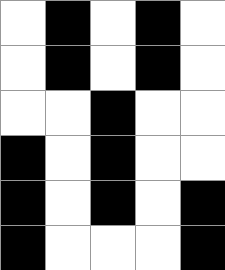[["white", "black", "white", "black", "white"], ["white", "black", "white", "black", "white"], ["white", "white", "black", "white", "white"], ["black", "white", "black", "white", "white"], ["black", "white", "black", "white", "black"], ["black", "white", "white", "white", "black"]]